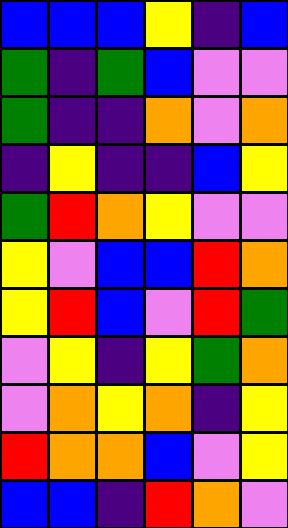[["blue", "blue", "blue", "yellow", "indigo", "blue"], ["green", "indigo", "green", "blue", "violet", "violet"], ["green", "indigo", "indigo", "orange", "violet", "orange"], ["indigo", "yellow", "indigo", "indigo", "blue", "yellow"], ["green", "red", "orange", "yellow", "violet", "violet"], ["yellow", "violet", "blue", "blue", "red", "orange"], ["yellow", "red", "blue", "violet", "red", "green"], ["violet", "yellow", "indigo", "yellow", "green", "orange"], ["violet", "orange", "yellow", "orange", "indigo", "yellow"], ["red", "orange", "orange", "blue", "violet", "yellow"], ["blue", "blue", "indigo", "red", "orange", "violet"]]